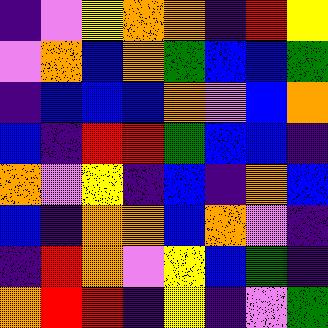[["indigo", "violet", "yellow", "orange", "orange", "indigo", "red", "yellow"], ["violet", "orange", "blue", "orange", "green", "blue", "blue", "green"], ["indigo", "blue", "blue", "blue", "orange", "violet", "blue", "orange"], ["blue", "indigo", "red", "red", "green", "blue", "blue", "indigo"], ["orange", "violet", "yellow", "indigo", "blue", "indigo", "orange", "blue"], ["blue", "indigo", "orange", "orange", "blue", "orange", "violet", "indigo"], ["indigo", "red", "orange", "violet", "yellow", "blue", "green", "indigo"], ["orange", "red", "red", "indigo", "yellow", "indigo", "violet", "green"]]